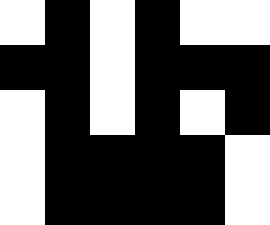[["white", "black", "white", "black", "white", "white"], ["black", "black", "white", "black", "black", "black"], ["white", "black", "white", "black", "white", "black"], ["white", "black", "black", "black", "black", "white"], ["white", "black", "black", "black", "black", "white"]]